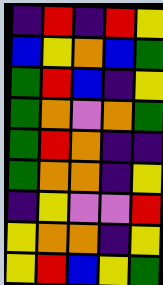[["indigo", "red", "indigo", "red", "yellow"], ["blue", "yellow", "orange", "blue", "green"], ["green", "red", "blue", "indigo", "yellow"], ["green", "orange", "violet", "orange", "green"], ["green", "red", "orange", "indigo", "indigo"], ["green", "orange", "orange", "indigo", "yellow"], ["indigo", "yellow", "violet", "violet", "red"], ["yellow", "orange", "orange", "indigo", "yellow"], ["yellow", "red", "blue", "yellow", "green"]]